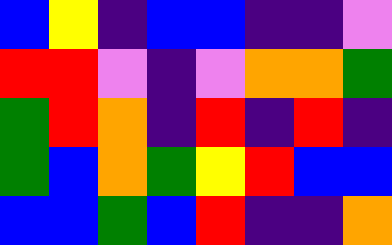[["blue", "yellow", "indigo", "blue", "blue", "indigo", "indigo", "violet"], ["red", "red", "violet", "indigo", "violet", "orange", "orange", "green"], ["green", "red", "orange", "indigo", "red", "indigo", "red", "indigo"], ["green", "blue", "orange", "green", "yellow", "red", "blue", "blue"], ["blue", "blue", "green", "blue", "red", "indigo", "indigo", "orange"]]